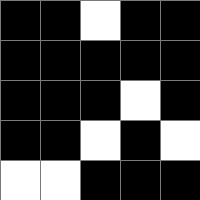[["black", "black", "white", "black", "black"], ["black", "black", "black", "black", "black"], ["black", "black", "black", "white", "black"], ["black", "black", "white", "black", "white"], ["white", "white", "black", "black", "black"]]